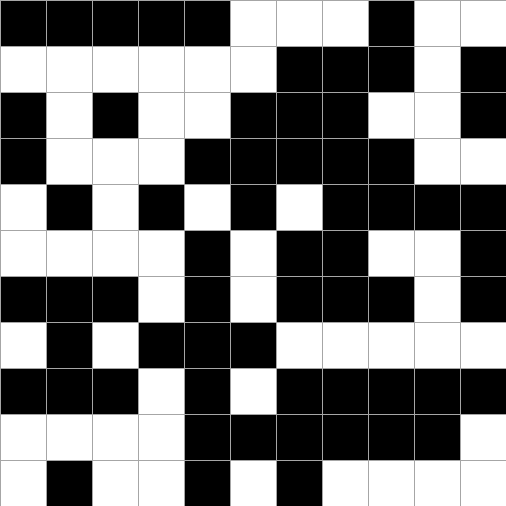[["black", "black", "black", "black", "black", "white", "white", "white", "black", "white", "white"], ["white", "white", "white", "white", "white", "white", "black", "black", "black", "white", "black"], ["black", "white", "black", "white", "white", "black", "black", "black", "white", "white", "black"], ["black", "white", "white", "white", "black", "black", "black", "black", "black", "white", "white"], ["white", "black", "white", "black", "white", "black", "white", "black", "black", "black", "black"], ["white", "white", "white", "white", "black", "white", "black", "black", "white", "white", "black"], ["black", "black", "black", "white", "black", "white", "black", "black", "black", "white", "black"], ["white", "black", "white", "black", "black", "black", "white", "white", "white", "white", "white"], ["black", "black", "black", "white", "black", "white", "black", "black", "black", "black", "black"], ["white", "white", "white", "white", "black", "black", "black", "black", "black", "black", "white"], ["white", "black", "white", "white", "black", "white", "black", "white", "white", "white", "white"]]